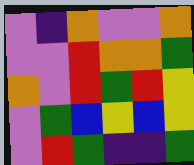[["violet", "indigo", "orange", "violet", "violet", "orange"], ["violet", "violet", "red", "orange", "orange", "green"], ["orange", "violet", "red", "green", "red", "yellow"], ["violet", "green", "blue", "yellow", "blue", "yellow"], ["violet", "red", "green", "indigo", "indigo", "green"]]